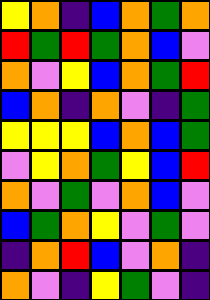[["yellow", "orange", "indigo", "blue", "orange", "green", "orange"], ["red", "green", "red", "green", "orange", "blue", "violet"], ["orange", "violet", "yellow", "blue", "orange", "green", "red"], ["blue", "orange", "indigo", "orange", "violet", "indigo", "green"], ["yellow", "yellow", "yellow", "blue", "orange", "blue", "green"], ["violet", "yellow", "orange", "green", "yellow", "blue", "red"], ["orange", "violet", "green", "violet", "orange", "blue", "violet"], ["blue", "green", "orange", "yellow", "violet", "green", "violet"], ["indigo", "orange", "red", "blue", "violet", "orange", "indigo"], ["orange", "violet", "indigo", "yellow", "green", "violet", "indigo"]]